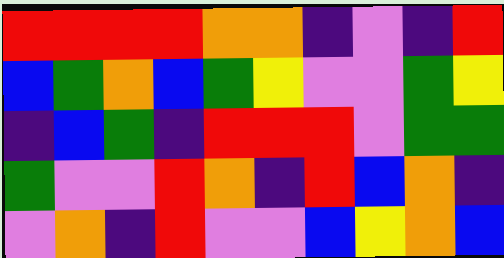[["red", "red", "red", "red", "orange", "orange", "indigo", "violet", "indigo", "red"], ["blue", "green", "orange", "blue", "green", "yellow", "violet", "violet", "green", "yellow"], ["indigo", "blue", "green", "indigo", "red", "red", "red", "violet", "green", "green"], ["green", "violet", "violet", "red", "orange", "indigo", "red", "blue", "orange", "indigo"], ["violet", "orange", "indigo", "red", "violet", "violet", "blue", "yellow", "orange", "blue"]]